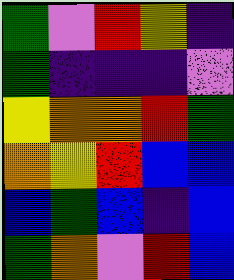[["green", "violet", "red", "yellow", "indigo"], ["green", "indigo", "indigo", "indigo", "violet"], ["yellow", "orange", "orange", "red", "green"], ["orange", "yellow", "red", "blue", "blue"], ["blue", "green", "blue", "indigo", "blue"], ["green", "orange", "violet", "red", "blue"]]